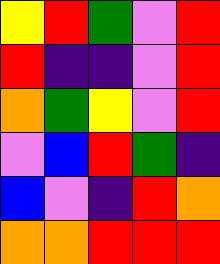[["yellow", "red", "green", "violet", "red"], ["red", "indigo", "indigo", "violet", "red"], ["orange", "green", "yellow", "violet", "red"], ["violet", "blue", "red", "green", "indigo"], ["blue", "violet", "indigo", "red", "orange"], ["orange", "orange", "red", "red", "red"]]